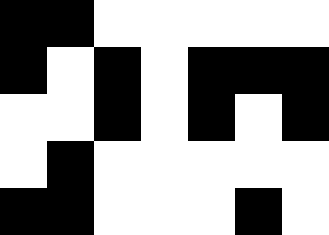[["black", "black", "white", "white", "white", "white", "white"], ["black", "white", "black", "white", "black", "black", "black"], ["white", "white", "black", "white", "black", "white", "black"], ["white", "black", "white", "white", "white", "white", "white"], ["black", "black", "white", "white", "white", "black", "white"]]